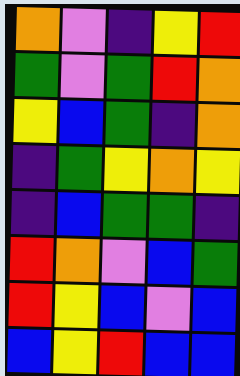[["orange", "violet", "indigo", "yellow", "red"], ["green", "violet", "green", "red", "orange"], ["yellow", "blue", "green", "indigo", "orange"], ["indigo", "green", "yellow", "orange", "yellow"], ["indigo", "blue", "green", "green", "indigo"], ["red", "orange", "violet", "blue", "green"], ["red", "yellow", "blue", "violet", "blue"], ["blue", "yellow", "red", "blue", "blue"]]